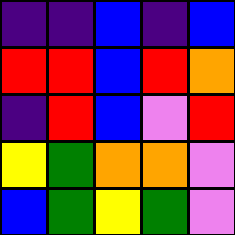[["indigo", "indigo", "blue", "indigo", "blue"], ["red", "red", "blue", "red", "orange"], ["indigo", "red", "blue", "violet", "red"], ["yellow", "green", "orange", "orange", "violet"], ["blue", "green", "yellow", "green", "violet"]]